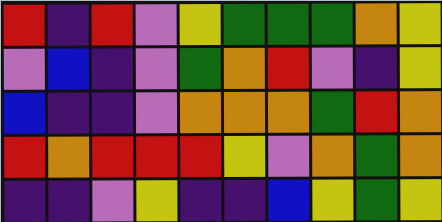[["red", "indigo", "red", "violet", "yellow", "green", "green", "green", "orange", "yellow"], ["violet", "blue", "indigo", "violet", "green", "orange", "red", "violet", "indigo", "yellow"], ["blue", "indigo", "indigo", "violet", "orange", "orange", "orange", "green", "red", "orange"], ["red", "orange", "red", "red", "red", "yellow", "violet", "orange", "green", "orange"], ["indigo", "indigo", "violet", "yellow", "indigo", "indigo", "blue", "yellow", "green", "yellow"]]